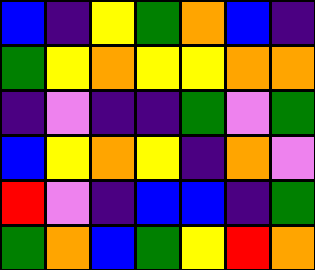[["blue", "indigo", "yellow", "green", "orange", "blue", "indigo"], ["green", "yellow", "orange", "yellow", "yellow", "orange", "orange"], ["indigo", "violet", "indigo", "indigo", "green", "violet", "green"], ["blue", "yellow", "orange", "yellow", "indigo", "orange", "violet"], ["red", "violet", "indigo", "blue", "blue", "indigo", "green"], ["green", "orange", "blue", "green", "yellow", "red", "orange"]]